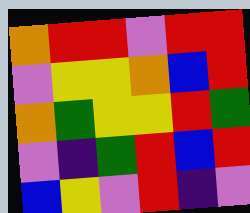[["orange", "red", "red", "violet", "red", "red"], ["violet", "yellow", "yellow", "orange", "blue", "red"], ["orange", "green", "yellow", "yellow", "red", "green"], ["violet", "indigo", "green", "red", "blue", "red"], ["blue", "yellow", "violet", "red", "indigo", "violet"]]